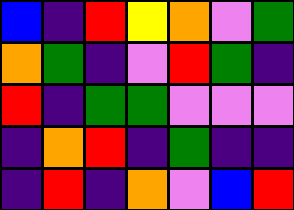[["blue", "indigo", "red", "yellow", "orange", "violet", "green"], ["orange", "green", "indigo", "violet", "red", "green", "indigo"], ["red", "indigo", "green", "green", "violet", "violet", "violet"], ["indigo", "orange", "red", "indigo", "green", "indigo", "indigo"], ["indigo", "red", "indigo", "orange", "violet", "blue", "red"]]